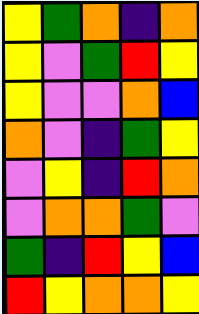[["yellow", "green", "orange", "indigo", "orange"], ["yellow", "violet", "green", "red", "yellow"], ["yellow", "violet", "violet", "orange", "blue"], ["orange", "violet", "indigo", "green", "yellow"], ["violet", "yellow", "indigo", "red", "orange"], ["violet", "orange", "orange", "green", "violet"], ["green", "indigo", "red", "yellow", "blue"], ["red", "yellow", "orange", "orange", "yellow"]]